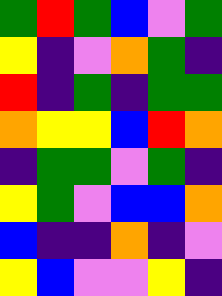[["green", "red", "green", "blue", "violet", "green"], ["yellow", "indigo", "violet", "orange", "green", "indigo"], ["red", "indigo", "green", "indigo", "green", "green"], ["orange", "yellow", "yellow", "blue", "red", "orange"], ["indigo", "green", "green", "violet", "green", "indigo"], ["yellow", "green", "violet", "blue", "blue", "orange"], ["blue", "indigo", "indigo", "orange", "indigo", "violet"], ["yellow", "blue", "violet", "violet", "yellow", "indigo"]]